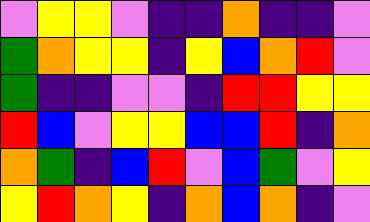[["violet", "yellow", "yellow", "violet", "indigo", "indigo", "orange", "indigo", "indigo", "violet"], ["green", "orange", "yellow", "yellow", "indigo", "yellow", "blue", "orange", "red", "violet"], ["green", "indigo", "indigo", "violet", "violet", "indigo", "red", "red", "yellow", "yellow"], ["red", "blue", "violet", "yellow", "yellow", "blue", "blue", "red", "indigo", "orange"], ["orange", "green", "indigo", "blue", "red", "violet", "blue", "green", "violet", "yellow"], ["yellow", "red", "orange", "yellow", "indigo", "orange", "blue", "orange", "indigo", "violet"]]